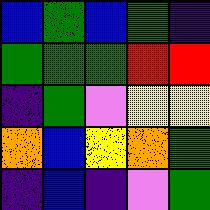[["blue", "green", "blue", "green", "indigo"], ["green", "green", "green", "red", "red"], ["indigo", "green", "violet", "yellow", "yellow"], ["orange", "blue", "yellow", "orange", "green"], ["indigo", "blue", "indigo", "violet", "green"]]